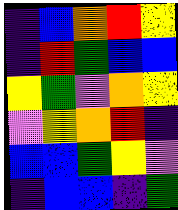[["indigo", "blue", "orange", "red", "yellow"], ["indigo", "red", "green", "blue", "blue"], ["yellow", "green", "violet", "orange", "yellow"], ["violet", "yellow", "orange", "red", "indigo"], ["blue", "blue", "green", "yellow", "violet"], ["indigo", "blue", "blue", "indigo", "green"]]